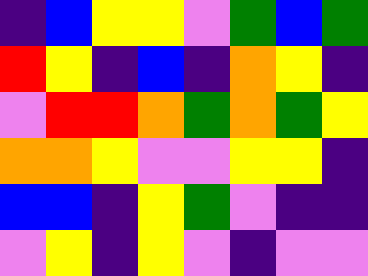[["indigo", "blue", "yellow", "yellow", "violet", "green", "blue", "green"], ["red", "yellow", "indigo", "blue", "indigo", "orange", "yellow", "indigo"], ["violet", "red", "red", "orange", "green", "orange", "green", "yellow"], ["orange", "orange", "yellow", "violet", "violet", "yellow", "yellow", "indigo"], ["blue", "blue", "indigo", "yellow", "green", "violet", "indigo", "indigo"], ["violet", "yellow", "indigo", "yellow", "violet", "indigo", "violet", "violet"]]